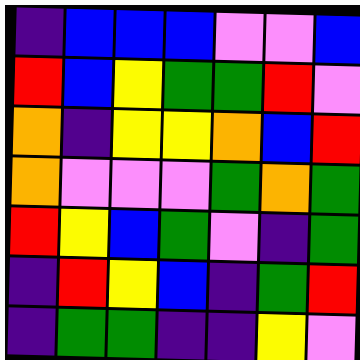[["indigo", "blue", "blue", "blue", "violet", "violet", "blue"], ["red", "blue", "yellow", "green", "green", "red", "violet"], ["orange", "indigo", "yellow", "yellow", "orange", "blue", "red"], ["orange", "violet", "violet", "violet", "green", "orange", "green"], ["red", "yellow", "blue", "green", "violet", "indigo", "green"], ["indigo", "red", "yellow", "blue", "indigo", "green", "red"], ["indigo", "green", "green", "indigo", "indigo", "yellow", "violet"]]